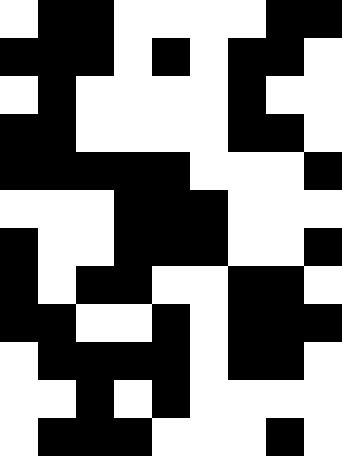[["white", "black", "black", "white", "white", "white", "white", "black", "black"], ["black", "black", "black", "white", "black", "white", "black", "black", "white"], ["white", "black", "white", "white", "white", "white", "black", "white", "white"], ["black", "black", "white", "white", "white", "white", "black", "black", "white"], ["black", "black", "black", "black", "black", "white", "white", "white", "black"], ["white", "white", "white", "black", "black", "black", "white", "white", "white"], ["black", "white", "white", "black", "black", "black", "white", "white", "black"], ["black", "white", "black", "black", "white", "white", "black", "black", "white"], ["black", "black", "white", "white", "black", "white", "black", "black", "black"], ["white", "black", "black", "black", "black", "white", "black", "black", "white"], ["white", "white", "black", "white", "black", "white", "white", "white", "white"], ["white", "black", "black", "black", "white", "white", "white", "black", "white"]]